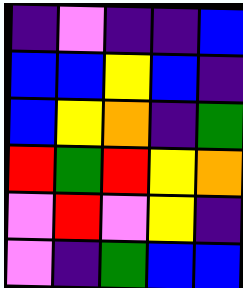[["indigo", "violet", "indigo", "indigo", "blue"], ["blue", "blue", "yellow", "blue", "indigo"], ["blue", "yellow", "orange", "indigo", "green"], ["red", "green", "red", "yellow", "orange"], ["violet", "red", "violet", "yellow", "indigo"], ["violet", "indigo", "green", "blue", "blue"]]